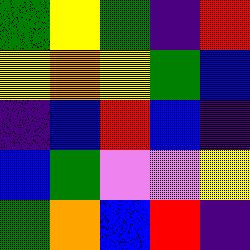[["green", "yellow", "green", "indigo", "red"], ["yellow", "orange", "yellow", "green", "blue"], ["indigo", "blue", "red", "blue", "indigo"], ["blue", "green", "violet", "violet", "yellow"], ["green", "orange", "blue", "red", "indigo"]]